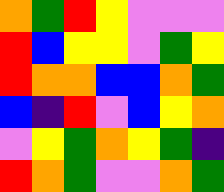[["orange", "green", "red", "yellow", "violet", "violet", "violet"], ["red", "blue", "yellow", "yellow", "violet", "green", "yellow"], ["red", "orange", "orange", "blue", "blue", "orange", "green"], ["blue", "indigo", "red", "violet", "blue", "yellow", "orange"], ["violet", "yellow", "green", "orange", "yellow", "green", "indigo"], ["red", "orange", "green", "violet", "violet", "orange", "green"]]